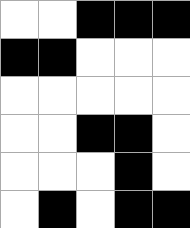[["white", "white", "black", "black", "black"], ["black", "black", "white", "white", "white"], ["white", "white", "white", "white", "white"], ["white", "white", "black", "black", "white"], ["white", "white", "white", "black", "white"], ["white", "black", "white", "black", "black"]]